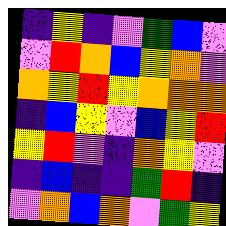[["indigo", "yellow", "indigo", "violet", "green", "blue", "violet"], ["violet", "red", "orange", "blue", "yellow", "orange", "violet"], ["orange", "yellow", "red", "yellow", "orange", "orange", "orange"], ["indigo", "blue", "yellow", "violet", "blue", "yellow", "red"], ["yellow", "red", "violet", "indigo", "orange", "yellow", "violet"], ["indigo", "blue", "indigo", "indigo", "green", "red", "indigo"], ["violet", "orange", "blue", "orange", "violet", "green", "yellow"]]